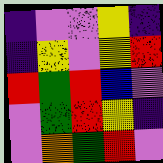[["indigo", "violet", "violet", "yellow", "indigo"], ["indigo", "yellow", "violet", "yellow", "red"], ["red", "green", "red", "blue", "violet"], ["violet", "green", "red", "yellow", "indigo"], ["violet", "orange", "green", "red", "violet"]]